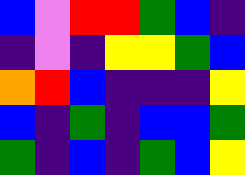[["blue", "violet", "red", "red", "green", "blue", "indigo"], ["indigo", "violet", "indigo", "yellow", "yellow", "green", "blue"], ["orange", "red", "blue", "indigo", "indigo", "indigo", "yellow"], ["blue", "indigo", "green", "indigo", "blue", "blue", "green"], ["green", "indigo", "blue", "indigo", "green", "blue", "yellow"]]